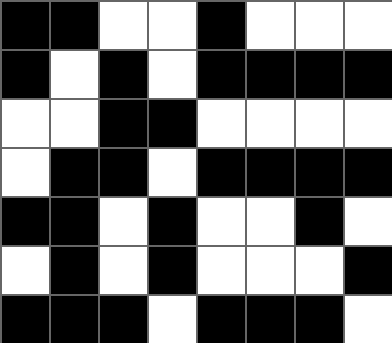[["black", "black", "white", "white", "black", "white", "white", "white"], ["black", "white", "black", "white", "black", "black", "black", "black"], ["white", "white", "black", "black", "white", "white", "white", "white"], ["white", "black", "black", "white", "black", "black", "black", "black"], ["black", "black", "white", "black", "white", "white", "black", "white"], ["white", "black", "white", "black", "white", "white", "white", "black"], ["black", "black", "black", "white", "black", "black", "black", "white"]]